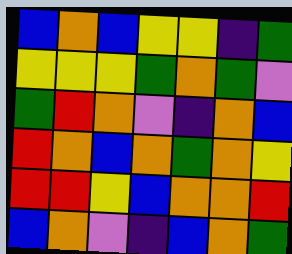[["blue", "orange", "blue", "yellow", "yellow", "indigo", "green"], ["yellow", "yellow", "yellow", "green", "orange", "green", "violet"], ["green", "red", "orange", "violet", "indigo", "orange", "blue"], ["red", "orange", "blue", "orange", "green", "orange", "yellow"], ["red", "red", "yellow", "blue", "orange", "orange", "red"], ["blue", "orange", "violet", "indigo", "blue", "orange", "green"]]